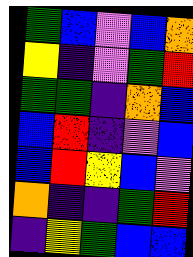[["green", "blue", "violet", "blue", "orange"], ["yellow", "indigo", "violet", "green", "red"], ["green", "green", "indigo", "orange", "blue"], ["blue", "red", "indigo", "violet", "blue"], ["blue", "red", "yellow", "blue", "violet"], ["orange", "indigo", "indigo", "green", "red"], ["indigo", "yellow", "green", "blue", "blue"]]